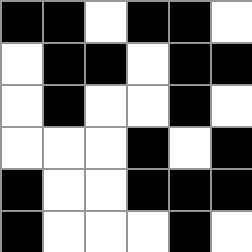[["black", "black", "white", "black", "black", "white"], ["white", "black", "black", "white", "black", "black"], ["white", "black", "white", "white", "black", "white"], ["white", "white", "white", "black", "white", "black"], ["black", "white", "white", "black", "black", "black"], ["black", "white", "white", "white", "black", "white"]]